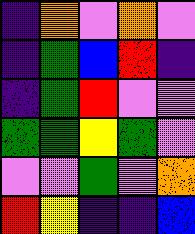[["indigo", "orange", "violet", "orange", "violet"], ["indigo", "green", "blue", "red", "indigo"], ["indigo", "green", "red", "violet", "violet"], ["green", "green", "yellow", "green", "violet"], ["violet", "violet", "green", "violet", "orange"], ["red", "yellow", "indigo", "indigo", "blue"]]